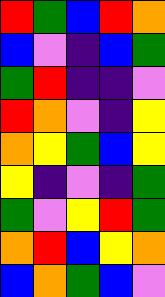[["red", "green", "blue", "red", "orange"], ["blue", "violet", "indigo", "blue", "green"], ["green", "red", "indigo", "indigo", "violet"], ["red", "orange", "violet", "indigo", "yellow"], ["orange", "yellow", "green", "blue", "yellow"], ["yellow", "indigo", "violet", "indigo", "green"], ["green", "violet", "yellow", "red", "green"], ["orange", "red", "blue", "yellow", "orange"], ["blue", "orange", "green", "blue", "violet"]]